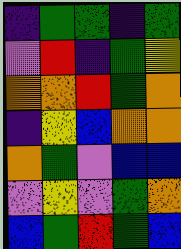[["indigo", "green", "green", "indigo", "green"], ["violet", "red", "indigo", "green", "yellow"], ["orange", "orange", "red", "green", "orange"], ["indigo", "yellow", "blue", "orange", "orange"], ["orange", "green", "violet", "blue", "blue"], ["violet", "yellow", "violet", "green", "orange"], ["blue", "green", "red", "green", "blue"]]